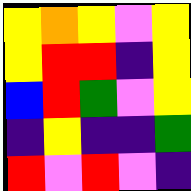[["yellow", "orange", "yellow", "violet", "yellow"], ["yellow", "red", "red", "indigo", "yellow"], ["blue", "red", "green", "violet", "yellow"], ["indigo", "yellow", "indigo", "indigo", "green"], ["red", "violet", "red", "violet", "indigo"]]